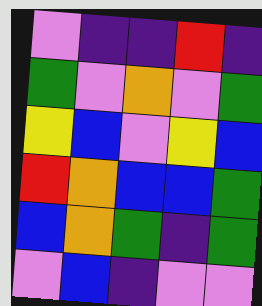[["violet", "indigo", "indigo", "red", "indigo"], ["green", "violet", "orange", "violet", "green"], ["yellow", "blue", "violet", "yellow", "blue"], ["red", "orange", "blue", "blue", "green"], ["blue", "orange", "green", "indigo", "green"], ["violet", "blue", "indigo", "violet", "violet"]]